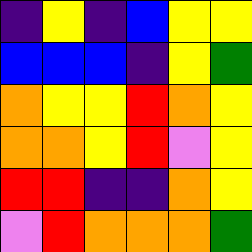[["indigo", "yellow", "indigo", "blue", "yellow", "yellow"], ["blue", "blue", "blue", "indigo", "yellow", "green"], ["orange", "yellow", "yellow", "red", "orange", "yellow"], ["orange", "orange", "yellow", "red", "violet", "yellow"], ["red", "red", "indigo", "indigo", "orange", "yellow"], ["violet", "red", "orange", "orange", "orange", "green"]]